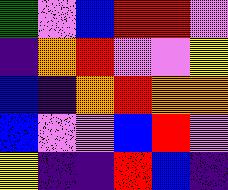[["green", "violet", "blue", "red", "red", "violet"], ["indigo", "orange", "red", "violet", "violet", "yellow"], ["blue", "indigo", "orange", "red", "orange", "orange"], ["blue", "violet", "violet", "blue", "red", "violet"], ["yellow", "indigo", "indigo", "red", "blue", "indigo"]]